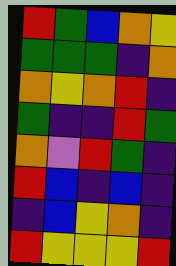[["red", "green", "blue", "orange", "yellow"], ["green", "green", "green", "indigo", "orange"], ["orange", "yellow", "orange", "red", "indigo"], ["green", "indigo", "indigo", "red", "green"], ["orange", "violet", "red", "green", "indigo"], ["red", "blue", "indigo", "blue", "indigo"], ["indigo", "blue", "yellow", "orange", "indigo"], ["red", "yellow", "yellow", "yellow", "red"]]